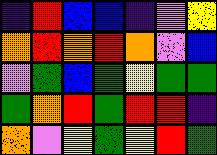[["indigo", "red", "blue", "blue", "indigo", "violet", "yellow"], ["orange", "red", "orange", "red", "orange", "violet", "blue"], ["violet", "green", "blue", "green", "yellow", "green", "green"], ["green", "orange", "red", "green", "red", "red", "indigo"], ["orange", "violet", "yellow", "green", "yellow", "red", "green"]]